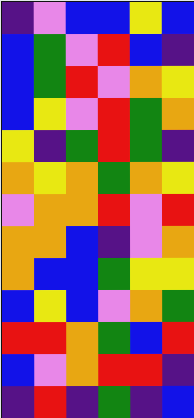[["indigo", "violet", "blue", "blue", "yellow", "blue"], ["blue", "green", "violet", "red", "blue", "indigo"], ["blue", "green", "red", "violet", "orange", "yellow"], ["blue", "yellow", "violet", "red", "green", "orange"], ["yellow", "indigo", "green", "red", "green", "indigo"], ["orange", "yellow", "orange", "green", "orange", "yellow"], ["violet", "orange", "orange", "red", "violet", "red"], ["orange", "orange", "blue", "indigo", "violet", "orange"], ["orange", "blue", "blue", "green", "yellow", "yellow"], ["blue", "yellow", "blue", "violet", "orange", "green"], ["red", "red", "orange", "green", "blue", "red"], ["blue", "violet", "orange", "red", "red", "indigo"], ["indigo", "red", "indigo", "green", "indigo", "blue"]]